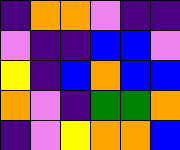[["indigo", "orange", "orange", "violet", "indigo", "indigo"], ["violet", "indigo", "indigo", "blue", "blue", "violet"], ["yellow", "indigo", "blue", "orange", "blue", "blue"], ["orange", "violet", "indigo", "green", "green", "orange"], ["indigo", "violet", "yellow", "orange", "orange", "blue"]]